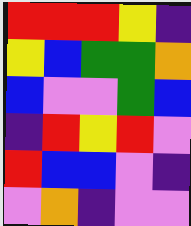[["red", "red", "red", "yellow", "indigo"], ["yellow", "blue", "green", "green", "orange"], ["blue", "violet", "violet", "green", "blue"], ["indigo", "red", "yellow", "red", "violet"], ["red", "blue", "blue", "violet", "indigo"], ["violet", "orange", "indigo", "violet", "violet"]]